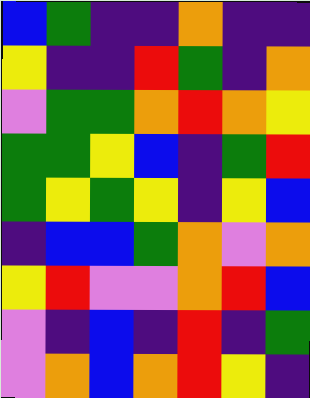[["blue", "green", "indigo", "indigo", "orange", "indigo", "indigo"], ["yellow", "indigo", "indigo", "red", "green", "indigo", "orange"], ["violet", "green", "green", "orange", "red", "orange", "yellow"], ["green", "green", "yellow", "blue", "indigo", "green", "red"], ["green", "yellow", "green", "yellow", "indigo", "yellow", "blue"], ["indigo", "blue", "blue", "green", "orange", "violet", "orange"], ["yellow", "red", "violet", "violet", "orange", "red", "blue"], ["violet", "indigo", "blue", "indigo", "red", "indigo", "green"], ["violet", "orange", "blue", "orange", "red", "yellow", "indigo"]]